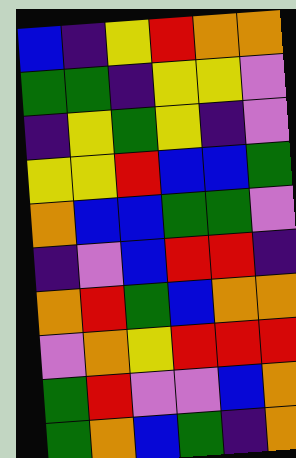[["blue", "indigo", "yellow", "red", "orange", "orange"], ["green", "green", "indigo", "yellow", "yellow", "violet"], ["indigo", "yellow", "green", "yellow", "indigo", "violet"], ["yellow", "yellow", "red", "blue", "blue", "green"], ["orange", "blue", "blue", "green", "green", "violet"], ["indigo", "violet", "blue", "red", "red", "indigo"], ["orange", "red", "green", "blue", "orange", "orange"], ["violet", "orange", "yellow", "red", "red", "red"], ["green", "red", "violet", "violet", "blue", "orange"], ["green", "orange", "blue", "green", "indigo", "orange"]]